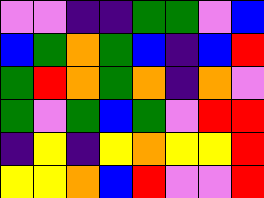[["violet", "violet", "indigo", "indigo", "green", "green", "violet", "blue"], ["blue", "green", "orange", "green", "blue", "indigo", "blue", "red"], ["green", "red", "orange", "green", "orange", "indigo", "orange", "violet"], ["green", "violet", "green", "blue", "green", "violet", "red", "red"], ["indigo", "yellow", "indigo", "yellow", "orange", "yellow", "yellow", "red"], ["yellow", "yellow", "orange", "blue", "red", "violet", "violet", "red"]]